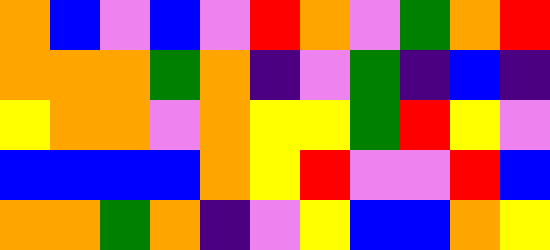[["orange", "blue", "violet", "blue", "violet", "red", "orange", "violet", "green", "orange", "red"], ["orange", "orange", "orange", "green", "orange", "indigo", "violet", "green", "indigo", "blue", "indigo"], ["yellow", "orange", "orange", "violet", "orange", "yellow", "yellow", "green", "red", "yellow", "violet"], ["blue", "blue", "blue", "blue", "orange", "yellow", "red", "violet", "violet", "red", "blue"], ["orange", "orange", "green", "orange", "indigo", "violet", "yellow", "blue", "blue", "orange", "yellow"]]